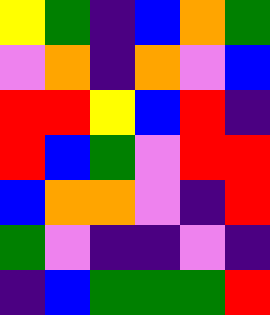[["yellow", "green", "indigo", "blue", "orange", "green"], ["violet", "orange", "indigo", "orange", "violet", "blue"], ["red", "red", "yellow", "blue", "red", "indigo"], ["red", "blue", "green", "violet", "red", "red"], ["blue", "orange", "orange", "violet", "indigo", "red"], ["green", "violet", "indigo", "indigo", "violet", "indigo"], ["indigo", "blue", "green", "green", "green", "red"]]